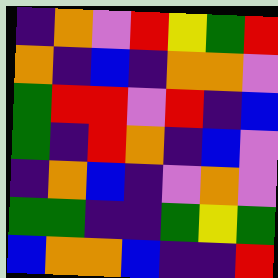[["indigo", "orange", "violet", "red", "yellow", "green", "red"], ["orange", "indigo", "blue", "indigo", "orange", "orange", "violet"], ["green", "red", "red", "violet", "red", "indigo", "blue"], ["green", "indigo", "red", "orange", "indigo", "blue", "violet"], ["indigo", "orange", "blue", "indigo", "violet", "orange", "violet"], ["green", "green", "indigo", "indigo", "green", "yellow", "green"], ["blue", "orange", "orange", "blue", "indigo", "indigo", "red"]]